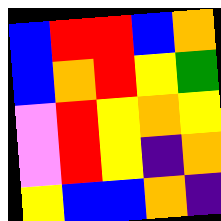[["blue", "red", "red", "blue", "orange"], ["blue", "orange", "red", "yellow", "green"], ["violet", "red", "yellow", "orange", "yellow"], ["violet", "red", "yellow", "indigo", "orange"], ["yellow", "blue", "blue", "orange", "indigo"]]